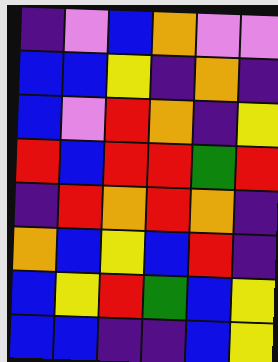[["indigo", "violet", "blue", "orange", "violet", "violet"], ["blue", "blue", "yellow", "indigo", "orange", "indigo"], ["blue", "violet", "red", "orange", "indigo", "yellow"], ["red", "blue", "red", "red", "green", "red"], ["indigo", "red", "orange", "red", "orange", "indigo"], ["orange", "blue", "yellow", "blue", "red", "indigo"], ["blue", "yellow", "red", "green", "blue", "yellow"], ["blue", "blue", "indigo", "indigo", "blue", "yellow"]]